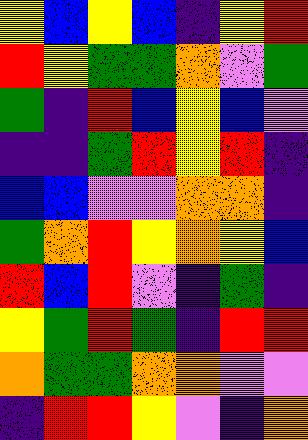[["yellow", "blue", "yellow", "blue", "indigo", "yellow", "red"], ["red", "yellow", "green", "green", "orange", "violet", "green"], ["green", "indigo", "red", "blue", "yellow", "blue", "violet"], ["indigo", "indigo", "green", "red", "yellow", "red", "indigo"], ["blue", "blue", "violet", "violet", "orange", "orange", "indigo"], ["green", "orange", "red", "yellow", "orange", "yellow", "blue"], ["red", "blue", "red", "violet", "indigo", "green", "indigo"], ["yellow", "green", "red", "green", "indigo", "red", "red"], ["orange", "green", "green", "orange", "orange", "violet", "violet"], ["indigo", "red", "red", "yellow", "violet", "indigo", "orange"]]